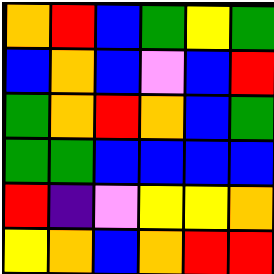[["orange", "red", "blue", "green", "yellow", "green"], ["blue", "orange", "blue", "violet", "blue", "red"], ["green", "orange", "red", "orange", "blue", "green"], ["green", "green", "blue", "blue", "blue", "blue"], ["red", "indigo", "violet", "yellow", "yellow", "orange"], ["yellow", "orange", "blue", "orange", "red", "red"]]